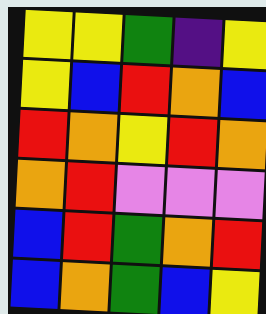[["yellow", "yellow", "green", "indigo", "yellow"], ["yellow", "blue", "red", "orange", "blue"], ["red", "orange", "yellow", "red", "orange"], ["orange", "red", "violet", "violet", "violet"], ["blue", "red", "green", "orange", "red"], ["blue", "orange", "green", "blue", "yellow"]]